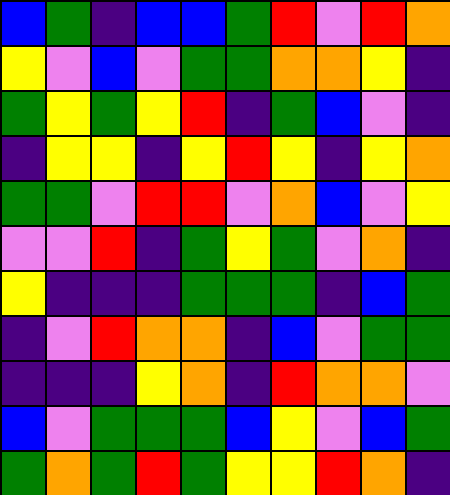[["blue", "green", "indigo", "blue", "blue", "green", "red", "violet", "red", "orange"], ["yellow", "violet", "blue", "violet", "green", "green", "orange", "orange", "yellow", "indigo"], ["green", "yellow", "green", "yellow", "red", "indigo", "green", "blue", "violet", "indigo"], ["indigo", "yellow", "yellow", "indigo", "yellow", "red", "yellow", "indigo", "yellow", "orange"], ["green", "green", "violet", "red", "red", "violet", "orange", "blue", "violet", "yellow"], ["violet", "violet", "red", "indigo", "green", "yellow", "green", "violet", "orange", "indigo"], ["yellow", "indigo", "indigo", "indigo", "green", "green", "green", "indigo", "blue", "green"], ["indigo", "violet", "red", "orange", "orange", "indigo", "blue", "violet", "green", "green"], ["indigo", "indigo", "indigo", "yellow", "orange", "indigo", "red", "orange", "orange", "violet"], ["blue", "violet", "green", "green", "green", "blue", "yellow", "violet", "blue", "green"], ["green", "orange", "green", "red", "green", "yellow", "yellow", "red", "orange", "indigo"]]